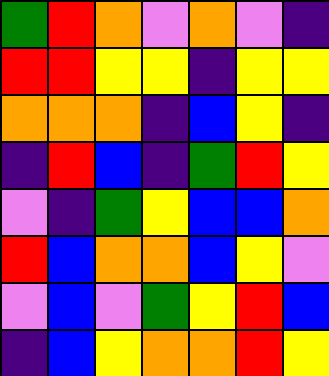[["green", "red", "orange", "violet", "orange", "violet", "indigo"], ["red", "red", "yellow", "yellow", "indigo", "yellow", "yellow"], ["orange", "orange", "orange", "indigo", "blue", "yellow", "indigo"], ["indigo", "red", "blue", "indigo", "green", "red", "yellow"], ["violet", "indigo", "green", "yellow", "blue", "blue", "orange"], ["red", "blue", "orange", "orange", "blue", "yellow", "violet"], ["violet", "blue", "violet", "green", "yellow", "red", "blue"], ["indigo", "blue", "yellow", "orange", "orange", "red", "yellow"]]